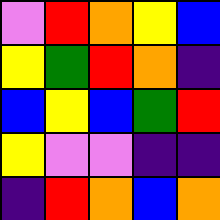[["violet", "red", "orange", "yellow", "blue"], ["yellow", "green", "red", "orange", "indigo"], ["blue", "yellow", "blue", "green", "red"], ["yellow", "violet", "violet", "indigo", "indigo"], ["indigo", "red", "orange", "blue", "orange"]]